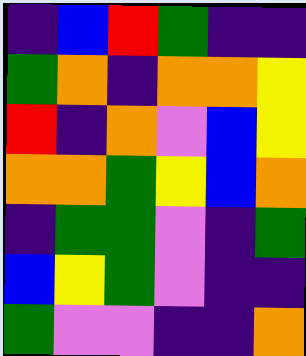[["indigo", "blue", "red", "green", "indigo", "indigo"], ["green", "orange", "indigo", "orange", "orange", "yellow"], ["red", "indigo", "orange", "violet", "blue", "yellow"], ["orange", "orange", "green", "yellow", "blue", "orange"], ["indigo", "green", "green", "violet", "indigo", "green"], ["blue", "yellow", "green", "violet", "indigo", "indigo"], ["green", "violet", "violet", "indigo", "indigo", "orange"]]